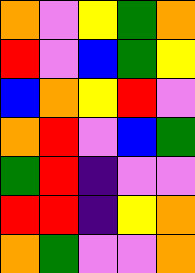[["orange", "violet", "yellow", "green", "orange"], ["red", "violet", "blue", "green", "yellow"], ["blue", "orange", "yellow", "red", "violet"], ["orange", "red", "violet", "blue", "green"], ["green", "red", "indigo", "violet", "violet"], ["red", "red", "indigo", "yellow", "orange"], ["orange", "green", "violet", "violet", "orange"]]